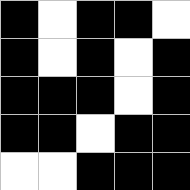[["black", "white", "black", "black", "white"], ["black", "white", "black", "white", "black"], ["black", "black", "black", "white", "black"], ["black", "black", "white", "black", "black"], ["white", "white", "black", "black", "black"]]